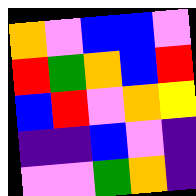[["orange", "violet", "blue", "blue", "violet"], ["red", "green", "orange", "blue", "red"], ["blue", "red", "violet", "orange", "yellow"], ["indigo", "indigo", "blue", "violet", "indigo"], ["violet", "violet", "green", "orange", "indigo"]]